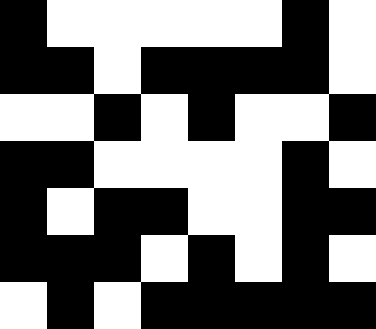[["black", "white", "white", "white", "white", "white", "black", "white"], ["black", "black", "white", "black", "black", "black", "black", "white"], ["white", "white", "black", "white", "black", "white", "white", "black"], ["black", "black", "white", "white", "white", "white", "black", "white"], ["black", "white", "black", "black", "white", "white", "black", "black"], ["black", "black", "black", "white", "black", "white", "black", "white"], ["white", "black", "white", "black", "black", "black", "black", "black"]]